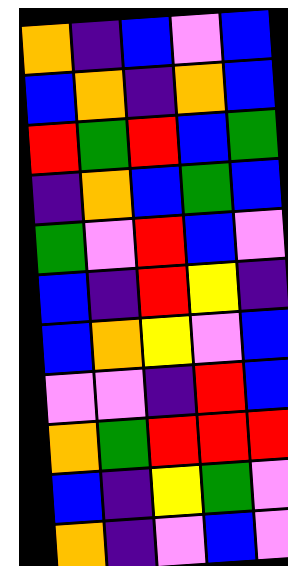[["orange", "indigo", "blue", "violet", "blue"], ["blue", "orange", "indigo", "orange", "blue"], ["red", "green", "red", "blue", "green"], ["indigo", "orange", "blue", "green", "blue"], ["green", "violet", "red", "blue", "violet"], ["blue", "indigo", "red", "yellow", "indigo"], ["blue", "orange", "yellow", "violet", "blue"], ["violet", "violet", "indigo", "red", "blue"], ["orange", "green", "red", "red", "red"], ["blue", "indigo", "yellow", "green", "violet"], ["orange", "indigo", "violet", "blue", "violet"]]